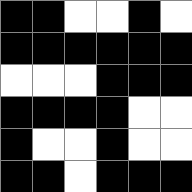[["black", "black", "white", "white", "black", "white"], ["black", "black", "black", "black", "black", "black"], ["white", "white", "white", "black", "black", "black"], ["black", "black", "black", "black", "white", "white"], ["black", "white", "white", "black", "white", "white"], ["black", "black", "white", "black", "black", "black"]]